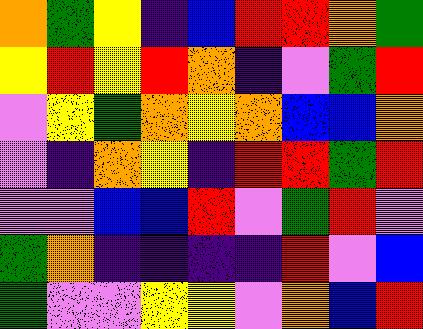[["orange", "green", "yellow", "indigo", "blue", "red", "red", "orange", "green"], ["yellow", "red", "yellow", "red", "orange", "indigo", "violet", "green", "red"], ["violet", "yellow", "green", "orange", "yellow", "orange", "blue", "blue", "orange"], ["violet", "indigo", "orange", "yellow", "indigo", "red", "red", "green", "red"], ["violet", "violet", "blue", "blue", "red", "violet", "green", "red", "violet"], ["green", "orange", "indigo", "indigo", "indigo", "indigo", "red", "violet", "blue"], ["green", "violet", "violet", "yellow", "yellow", "violet", "orange", "blue", "red"]]